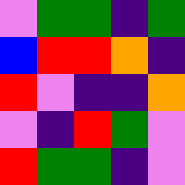[["violet", "green", "green", "indigo", "green"], ["blue", "red", "red", "orange", "indigo"], ["red", "violet", "indigo", "indigo", "orange"], ["violet", "indigo", "red", "green", "violet"], ["red", "green", "green", "indigo", "violet"]]